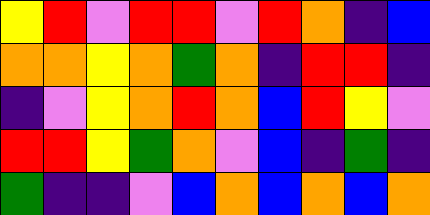[["yellow", "red", "violet", "red", "red", "violet", "red", "orange", "indigo", "blue"], ["orange", "orange", "yellow", "orange", "green", "orange", "indigo", "red", "red", "indigo"], ["indigo", "violet", "yellow", "orange", "red", "orange", "blue", "red", "yellow", "violet"], ["red", "red", "yellow", "green", "orange", "violet", "blue", "indigo", "green", "indigo"], ["green", "indigo", "indigo", "violet", "blue", "orange", "blue", "orange", "blue", "orange"]]